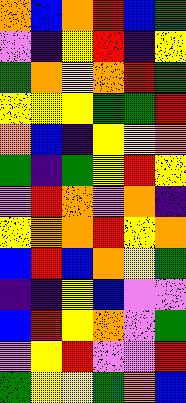[["orange", "blue", "orange", "red", "blue", "green"], ["violet", "indigo", "yellow", "red", "indigo", "yellow"], ["green", "orange", "yellow", "orange", "red", "green"], ["yellow", "yellow", "yellow", "green", "green", "red"], ["orange", "blue", "indigo", "yellow", "yellow", "orange"], ["green", "indigo", "green", "yellow", "red", "yellow"], ["violet", "red", "orange", "violet", "orange", "indigo"], ["yellow", "orange", "orange", "red", "yellow", "orange"], ["blue", "red", "blue", "orange", "yellow", "green"], ["indigo", "indigo", "yellow", "blue", "violet", "violet"], ["blue", "red", "yellow", "orange", "violet", "green"], ["violet", "yellow", "red", "violet", "violet", "red"], ["green", "yellow", "yellow", "green", "orange", "blue"]]